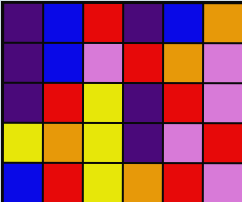[["indigo", "blue", "red", "indigo", "blue", "orange"], ["indigo", "blue", "violet", "red", "orange", "violet"], ["indigo", "red", "yellow", "indigo", "red", "violet"], ["yellow", "orange", "yellow", "indigo", "violet", "red"], ["blue", "red", "yellow", "orange", "red", "violet"]]